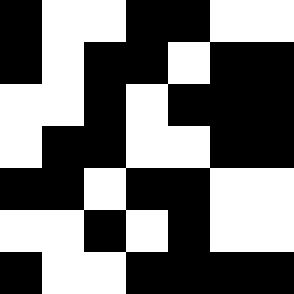[["black", "white", "white", "black", "black", "white", "white"], ["black", "white", "black", "black", "white", "black", "black"], ["white", "white", "black", "white", "black", "black", "black"], ["white", "black", "black", "white", "white", "black", "black"], ["black", "black", "white", "black", "black", "white", "white"], ["white", "white", "black", "white", "black", "white", "white"], ["black", "white", "white", "black", "black", "black", "black"]]